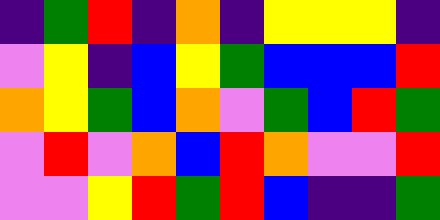[["indigo", "green", "red", "indigo", "orange", "indigo", "yellow", "yellow", "yellow", "indigo"], ["violet", "yellow", "indigo", "blue", "yellow", "green", "blue", "blue", "blue", "red"], ["orange", "yellow", "green", "blue", "orange", "violet", "green", "blue", "red", "green"], ["violet", "red", "violet", "orange", "blue", "red", "orange", "violet", "violet", "red"], ["violet", "violet", "yellow", "red", "green", "red", "blue", "indigo", "indigo", "green"]]